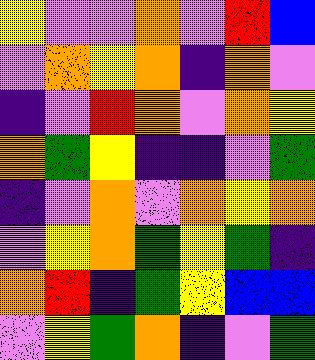[["yellow", "violet", "violet", "orange", "violet", "red", "blue"], ["violet", "orange", "yellow", "orange", "indigo", "orange", "violet"], ["indigo", "violet", "red", "orange", "violet", "orange", "yellow"], ["orange", "green", "yellow", "indigo", "indigo", "violet", "green"], ["indigo", "violet", "orange", "violet", "orange", "yellow", "orange"], ["violet", "yellow", "orange", "green", "yellow", "green", "indigo"], ["orange", "red", "indigo", "green", "yellow", "blue", "blue"], ["violet", "yellow", "green", "orange", "indigo", "violet", "green"]]